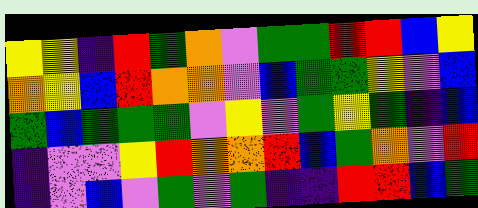[["yellow", "yellow", "indigo", "red", "green", "orange", "violet", "green", "green", "red", "red", "blue", "yellow"], ["orange", "yellow", "blue", "red", "orange", "orange", "violet", "blue", "green", "green", "yellow", "violet", "blue"], ["green", "blue", "green", "green", "green", "violet", "yellow", "violet", "green", "yellow", "green", "indigo", "blue"], ["indigo", "violet", "violet", "yellow", "red", "orange", "orange", "red", "blue", "green", "orange", "violet", "red"], ["indigo", "violet", "blue", "violet", "green", "violet", "green", "indigo", "indigo", "red", "red", "blue", "green"]]